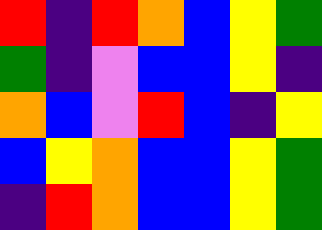[["red", "indigo", "red", "orange", "blue", "yellow", "green"], ["green", "indigo", "violet", "blue", "blue", "yellow", "indigo"], ["orange", "blue", "violet", "red", "blue", "indigo", "yellow"], ["blue", "yellow", "orange", "blue", "blue", "yellow", "green"], ["indigo", "red", "orange", "blue", "blue", "yellow", "green"]]